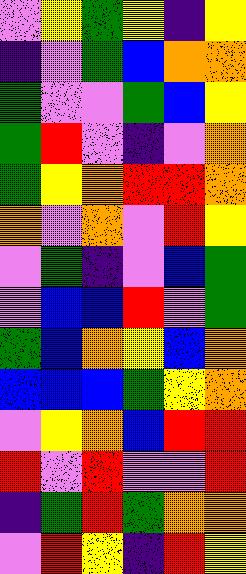[["violet", "yellow", "green", "yellow", "indigo", "yellow"], ["indigo", "violet", "green", "blue", "orange", "orange"], ["green", "violet", "violet", "green", "blue", "yellow"], ["green", "red", "violet", "indigo", "violet", "orange"], ["green", "yellow", "orange", "red", "red", "orange"], ["orange", "violet", "orange", "violet", "red", "yellow"], ["violet", "green", "indigo", "violet", "blue", "green"], ["violet", "blue", "blue", "red", "violet", "green"], ["green", "blue", "orange", "yellow", "blue", "orange"], ["blue", "blue", "blue", "green", "yellow", "orange"], ["violet", "yellow", "orange", "blue", "red", "red"], ["red", "violet", "red", "violet", "violet", "red"], ["indigo", "green", "red", "green", "orange", "orange"], ["violet", "red", "yellow", "indigo", "red", "yellow"]]